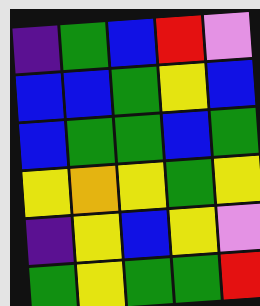[["indigo", "green", "blue", "red", "violet"], ["blue", "blue", "green", "yellow", "blue"], ["blue", "green", "green", "blue", "green"], ["yellow", "orange", "yellow", "green", "yellow"], ["indigo", "yellow", "blue", "yellow", "violet"], ["green", "yellow", "green", "green", "red"]]